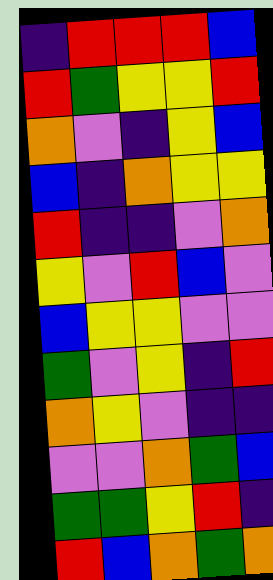[["indigo", "red", "red", "red", "blue"], ["red", "green", "yellow", "yellow", "red"], ["orange", "violet", "indigo", "yellow", "blue"], ["blue", "indigo", "orange", "yellow", "yellow"], ["red", "indigo", "indigo", "violet", "orange"], ["yellow", "violet", "red", "blue", "violet"], ["blue", "yellow", "yellow", "violet", "violet"], ["green", "violet", "yellow", "indigo", "red"], ["orange", "yellow", "violet", "indigo", "indigo"], ["violet", "violet", "orange", "green", "blue"], ["green", "green", "yellow", "red", "indigo"], ["red", "blue", "orange", "green", "orange"]]